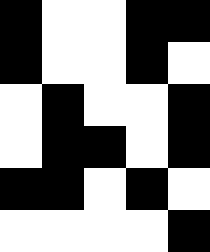[["black", "white", "white", "black", "black"], ["black", "white", "white", "black", "white"], ["white", "black", "white", "white", "black"], ["white", "black", "black", "white", "black"], ["black", "black", "white", "black", "white"], ["white", "white", "white", "white", "black"]]